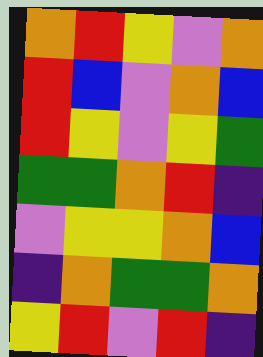[["orange", "red", "yellow", "violet", "orange"], ["red", "blue", "violet", "orange", "blue"], ["red", "yellow", "violet", "yellow", "green"], ["green", "green", "orange", "red", "indigo"], ["violet", "yellow", "yellow", "orange", "blue"], ["indigo", "orange", "green", "green", "orange"], ["yellow", "red", "violet", "red", "indigo"]]